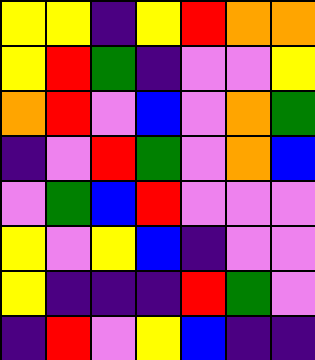[["yellow", "yellow", "indigo", "yellow", "red", "orange", "orange"], ["yellow", "red", "green", "indigo", "violet", "violet", "yellow"], ["orange", "red", "violet", "blue", "violet", "orange", "green"], ["indigo", "violet", "red", "green", "violet", "orange", "blue"], ["violet", "green", "blue", "red", "violet", "violet", "violet"], ["yellow", "violet", "yellow", "blue", "indigo", "violet", "violet"], ["yellow", "indigo", "indigo", "indigo", "red", "green", "violet"], ["indigo", "red", "violet", "yellow", "blue", "indigo", "indigo"]]